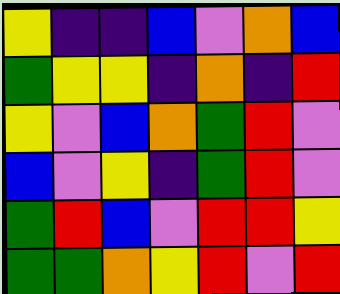[["yellow", "indigo", "indigo", "blue", "violet", "orange", "blue"], ["green", "yellow", "yellow", "indigo", "orange", "indigo", "red"], ["yellow", "violet", "blue", "orange", "green", "red", "violet"], ["blue", "violet", "yellow", "indigo", "green", "red", "violet"], ["green", "red", "blue", "violet", "red", "red", "yellow"], ["green", "green", "orange", "yellow", "red", "violet", "red"]]